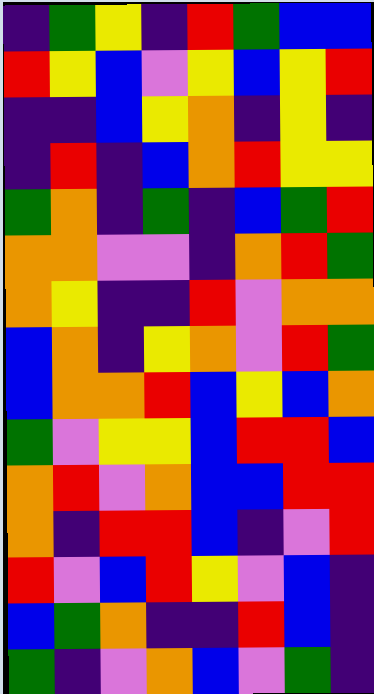[["indigo", "green", "yellow", "indigo", "red", "green", "blue", "blue"], ["red", "yellow", "blue", "violet", "yellow", "blue", "yellow", "red"], ["indigo", "indigo", "blue", "yellow", "orange", "indigo", "yellow", "indigo"], ["indigo", "red", "indigo", "blue", "orange", "red", "yellow", "yellow"], ["green", "orange", "indigo", "green", "indigo", "blue", "green", "red"], ["orange", "orange", "violet", "violet", "indigo", "orange", "red", "green"], ["orange", "yellow", "indigo", "indigo", "red", "violet", "orange", "orange"], ["blue", "orange", "indigo", "yellow", "orange", "violet", "red", "green"], ["blue", "orange", "orange", "red", "blue", "yellow", "blue", "orange"], ["green", "violet", "yellow", "yellow", "blue", "red", "red", "blue"], ["orange", "red", "violet", "orange", "blue", "blue", "red", "red"], ["orange", "indigo", "red", "red", "blue", "indigo", "violet", "red"], ["red", "violet", "blue", "red", "yellow", "violet", "blue", "indigo"], ["blue", "green", "orange", "indigo", "indigo", "red", "blue", "indigo"], ["green", "indigo", "violet", "orange", "blue", "violet", "green", "indigo"]]